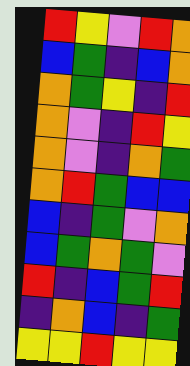[["red", "yellow", "violet", "red", "orange"], ["blue", "green", "indigo", "blue", "orange"], ["orange", "green", "yellow", "indigo", "red"], ["orange", "violet", "indigo", "red", "yellow"], ["orange", "violet", "indigo", "orange", "green"], ["orange", "red", "green", "blue", "blue"], ["blue", "indigo", "green", "violet", "orange"], ["blue", "green", "orange", "green", "violet"], ["red", "indigo", "blue", "green", "red"], ["indigo", "orange", "blue", "indigo", "green"], ["yellow", "yellow", "red", "yellow", "yellow"]]